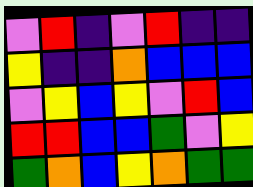[["violet", "red", "indigo", "violet", "red", "indigo", "indigo"], ["yellow", "indigo", "indigo", "orange", "blue", "blue", "blue"], ["violet", "yellow", "blue", "yellow", "violet", "red", "blue"], ["red", "red", "blue", "blue", "green", "violet", "yellow"], ["green", "orange", "blue", "yellow", "orange", "green", "green"]]